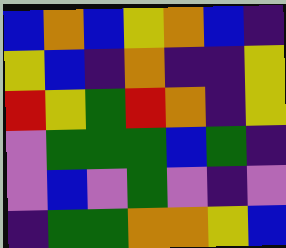[["blue", "orange", "blue", "yellow", "orange", "blue", "indigo"], ["yellow", "blue", "indigo", "orange", "indigo", "indigo", "yellow"], ["red", "yellow", "green", "red", "orange", "indigo", "yellow"], ["violet", "green", "green", "green", "blue", "green", "indigo"], ["violet", "blue", "violet", "green", "violet", "indigo", "violet"], ["indigo", "green", "green", "orange", "orange", "yellow", "blue"]]